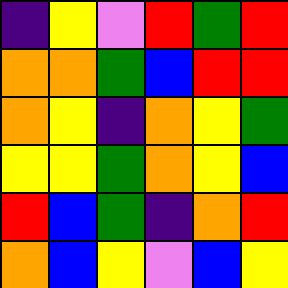[["indigo", "yellow", "violet", "red", "green", "red"], ["orange", "orange", "green", "blue", "red", "red"], ["orange", "yellow", "indigo", "orange", "yellow", "green"], ["yellow", "yellow", "green", "orange", "yellow", "blue"], ["red", "blue", "green", "indigo", "orange", "red"], ["orange", "blue", "yellow", "violet", "blue", "yellow"]]